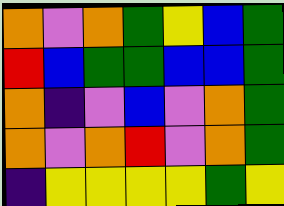[["orange", "violet", "orange", "green", "yellow", "blue", "green"], ["red", "blue", "green", "green", "blue", "blue", "green"], ["orange", "indigo", "violet", "blue", "violet", "orange", "green"], ["orange", "violet", "orange", "red", "violet", "orange", "green"], ["indigo", "yellow", "yellow", "yellow", "yellow", "green", "yellow"]]